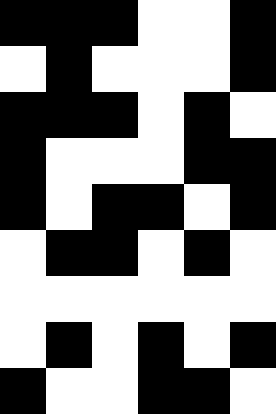[["black", "black", "black", "white", "white", "black"], ["white", "black", "white", "white", "white", "black"], ["black", "black", "black", "white", "black", "white"], ["black", "white", "white", "white", "black", "black"], ["black", "white", "black", "black", "white", "black"], ["white", "black", "black", "white", "black", "white"], ["white", "white", "white", "white", "white", "white"], ["white", "black", "white", "black", "white", "black"], ["black", "white", "white", "black", "black", "white"]]